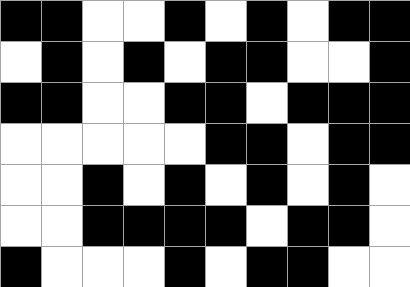[["black", "black", "white", "white", "black", "white", "black", "white", "black", "black"], ["white", "black", "white", "black", "white", "black", "black", "white", "white", "black"], ["black", "black", "white", "white", "black", "black", "white", "black", "black", "black"], ["white", "white", "white", "white", "white", "black", "black", "white", "black", "black"], ["white", "white", "black", "white", "black", "white", "black", "white", "black", "white"], ["white", "white", "black", "black", "black", "black", "white", "black", "black", "white"], ["black", "white", "white", "white", "black", "white", "black", "black", "white", "white"]]